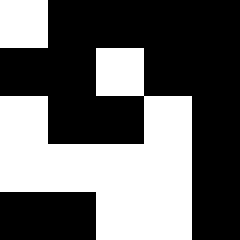[["white", "black", "black", "black", "black"], ["black", "black", "white", "black", "black"], ["white", "black", "black", "white", "black"], ["white", "white", "white", "white", "black"], ["black", "black", "white", "white", "black"]]